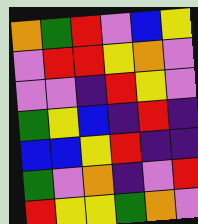[["orange", "green", "red", "violet", "blue", "yellow"], ["violet", "red", "red", "yellow", "orange", "violet"], ["violet", "violet", "indigo", "red", "yellow", "violet"], ["green", "yellow", "blue", "indigo", "red", "indigo"], ["blue", "blue", "yellow", "red", "indigo", "indigo"], ["green", "violet", "orange", "indigo", "violet", "red"], ["red", "yellow", "yellow", "green", "orange", "violet"]]